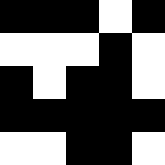[["black", "black", "black", "white", "black"], ["white", "white", "white", "black", "white"], ["black", "white", "black", "black", "white"], ["black", "black", "black", "black", "black"], ["white", "white", "black", "black", "white"]]